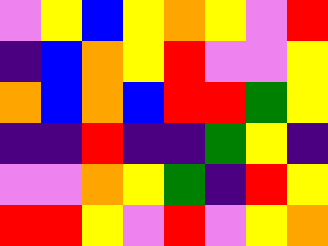[["violet", "yellow", "blue", "yellow", "orange", "yellow", "violet", "red"], ["indigo", "blue", "orange", "yellow", "red", "violet", "violet", "yellow"], ["orange", "blue", "orange", "blue", "red", "red", "green", "yellow"], ["indigo", "indigo", "red", "indigo", "indigo", "green", "yellow", "indigo"], ["violet", "violet", "orange", "yellow", "green", "indigo", "red", "yellow"], ["red", "red", "yellow", "violet", "red", "violet", "yellow", "orange"]]